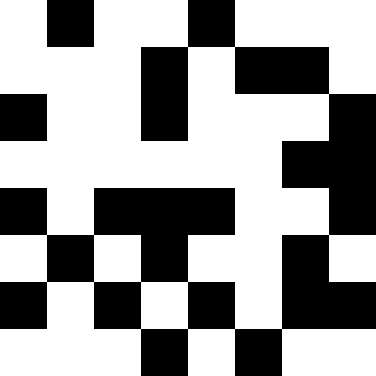[["white", "black", "white", "white", "black", "white", "white", "white"], ["white", "white", "white", "black", "white", "black", "black", "white"], ["black", "white", "white", "black", "white", "white", "white", "black"], ["white", "white", "white", "white", "white", "white", "black", "black"], ["black", "white", "black", "black", "black", "white", "white", "black"], ["white", "black", "white", "black", "white", "white", "black", "white"], ["black", "white", "black", "white", "black", "white", "black", "black"], ["white", "white", "white", "black", "white", "black", "white", "white"]]